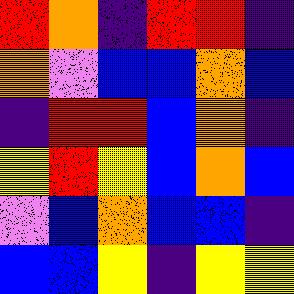[["red", "orange", "indigo", "red", "red", "indigo"], ["orange", "violet", "blue", "blue", "orange", "blue"], ["indigo", "red", "red", "blue", "orange", "indigo"], ["yellow", "red", "yellow", "blue", "orange", "blue"], ["violet", "blue", "orange", "blue", "blue", "indigo"], ["blue", "blue", "yellow", "indigo", "yellow", "yellow"]]